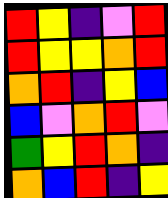[["red", "yellow", "indigo", "violet", "red"], ["red", "yellow", "yellow", "orange", "red"], ["orange", "red", "indigo", "yellow", "blue"], ["blue", "violet", "orange", "red", "violet"], ["green", "yellow", "red", "orange", "indigo"], ["orange", "blue", "red", "indigo", "yellow"]]